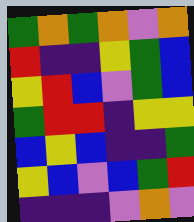[["green", "orange", "green", "orange", "violet", "orange"], ["red", "indigo", "indigo", "yellow", "green", "blue"], ["yellow", "red", "blue", "violet", "green", "blue"], ["green", "red", "red", "indigo", "yellow", "yellow"], ["blue", "yellow", "blue", "indigo", "indigo", "green"], ["yellow", "blue", "violet", "blue", "green", "red"], ["indigo", "indigo", "indigo", "violet", "orange", "violet"]]